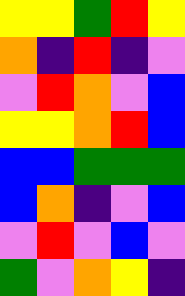[["yellow", "yellow", "green", "red", "yellow"], ["orange", "indigo", "red", "indigo", "violet"], ["violet", "red", "orange", "violet", "blue"], ["yellow", "yellow", "orange", "red", "blue"], ["blue", "blue", "green", "green", "green"], ["blue", "orange", "indigo", "violet", "blue"], ["violet", "red", "violet", "blue", "violet"], ["green", "violet", "orange", "yellow", "indigo"]]